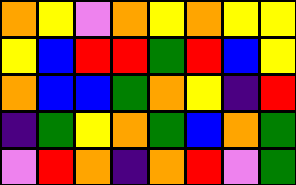[["orange", "yellow", "violet", "orange", "yellow", "orange", "yellow", "yellow"], ["yellow", "blue", "red", "red", "green", "red", "blue", "yellow"], ["orange", "blue", "blue", "green", "orange", "yellow", "indigo", "red"], ["indigo", "green", "yellow", "orange", "green", "blue", "orange", "green"], ["violet", "red", "orange", "indigo", "orange", "red", "violet", "green"]]